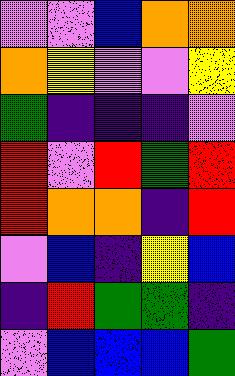[["violet", "violet", "blue", "orange", "orange"], ["orange", "yellow", "violet", "violet", "yellow"], ["green", "indigo", "indigo", "indigo", "violet"], ["red", "violet", "red", "green", "red"], ["red", "orange", "orange", "indigo", "red"], ["violet", "blue", "indigo", "yellow", "blue"], ["indigo", "red", "green", "green", "indigo"], ["violet", "blue", "blue", "blue", "green"]]